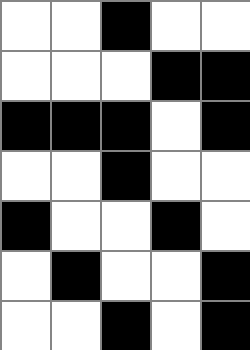[["white", "white", "black", "white", "white"], ["white", "white", "white", "black", "black"], ["black", "black", "black", "white", "black"], ["white", "white", "black", "white", "white"], ["black", "white", "white", "black", "white"], ["white", "black", "white", "white", "black"], ["white", "white", "black", "white", "black"]]